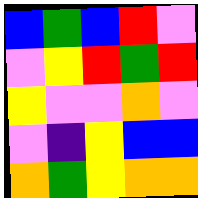[["blue", "green", "blue", "red", "violet"], ["violet", "yellow", "red", "green", "red"], ["yellow", "violet", "violet", "orange", "violet"], ["violet", "indigo", "yellow", "blue", "blue"], ["orange", "green", "yellow", "orange", "orange"]]